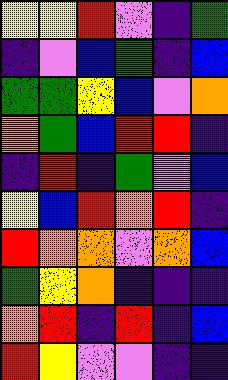[["yellow", "yellow", "red", "violet", "indigo", "green"], ["indigo", "violet", "blue", "green", "indigo", "blue"], ["green", "green", "yellow", "blue", "violet", "orange"], ["orange", "green", "blue", "red", "red", "indigo"], ["indigo", "red", "indigo", "green", "violet", "blue"], ["yellow", "blue", "red", "orange", "red", "indigo"], ["red", "orange", "orange", "violet", "orange", "blue"], ["green", "yellow", "orange", "indigo", "indigo", "indigo"], ["orange", "red", "indigo", "red", "indigo", "blue"], ["red", "yellow", "violet", "violet", "indigo", "indigo"]]